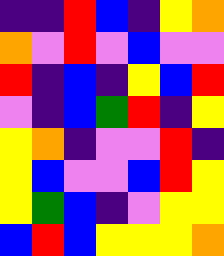[["indigo", "indigo", "red", "blue", "indigo", "yellow", "orange"], ["orange", "violet", "red", "violet", "blue", "violet", "violet"], ["red", "indigo", "blue", "indigo", "yellow", "blue", "red"], ["violet", "indigo", "blue", "green", "red", "indigo", "yellow"], ["yellow", "orange", "indigo", "violet", "violet", "red", "indigo"], ["yellow", "blue", "violet", "violet", "blue", "red", "yellow"], ["yellow", "green", "blue", "indigo", "violet", "yellow", "yellow"], ["blue", "red", "blue", "yellow", "yellow", "yellow", "orange"]]